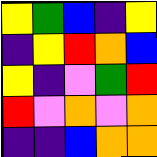[["yellow", "green", "blue", "indigo", "yellow"], ["indigo", "yellow", "red", "orange", "blue"], ["yellow", "indigo", "violet", "green", "red"], ["red", "violet", "orange", "violet", "orange"], ["indigo", "indigo", "blue", "orange", "orange"]]